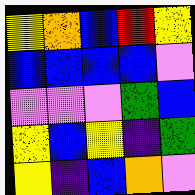[["yellow", "orange", "blue", "red", "yellow"], ["blue", "blue", "blue", "blue", "violet"], ["violet", "violet", "violet", "green", "blue"], ["yellow", "blue", "yellow", "indigo", "green"], ["yellow", "indigo", "blue", "orange", "violet"]]